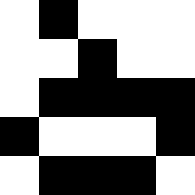[["white", "black", "white", "white", "white"], ["white", "white", "black", "white", "white"], ["white", "black", "black", "black", "black"], ["black", "white", "white", "white", "black"], ["white", "black", "black", "black", "white"]]